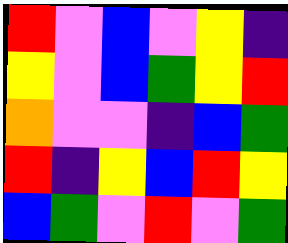[["red", "violet", "blue", "violet", "yellow", "indigo"], ["yellow", "violet", "blue", "green", "yellow", "red"], ["orange", "violet", "violet", "indigo", "blue", "green"], ["red", "indigo", "yellow", "blue", "red", "yellow"], ["blue", "green", "violet", "red", "violet", "green"]]